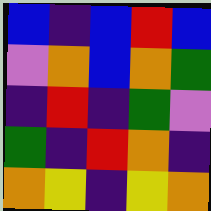[["blue", "indigo", "blue", "red", "blue"], ["violet", "orange", "blue", "orange", "green"], ["indigo", "red", "indigo", "green", "violet"], ["green", "indigo", "red", "orange", "indigo"], ["orange", "yellow", "indigo", "yellow", "orange"]]